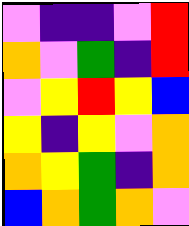[["violet", "indigo", "indigo", "violet", "red"], ["orange", "violet", "green", "indigo", "red"], ["violet", "yellow", "red", "yellow", "blue"], ["yellow", "indigo", "yellow", "violet", "orange"], ["orange", "yellow", "green", "indigo", "orange"], ["blue", "orange", "green", "orange", "violet"]]